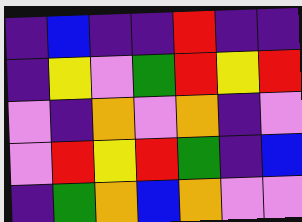[["indigo", "blue", "indigo", "indigo", "red", "indigo", "indigo"], ["indigo", "yellow", "violet", "green", "red", "yellow", "red"], ["violet", "indigo", "orange", "violet", "orange", "indigo", "violet"], ["violet", "red", "yellow", "red", "green", "indigo", "blue"], ["indigo", "green", "orange", "blue", "orange", "violet", "violet"]]